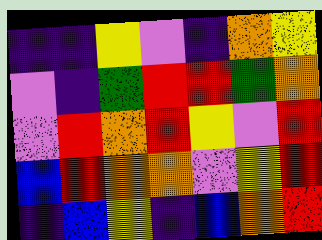[["indigo", "indigo", "yellow", "violet", "indigo", "orange", "yellow"], ["violet", "indigo", "green", "red", "red", "green", "orange"], ["violet", "red", "orange", "red", "yellow", "violet", "red"], ["blue", "red", "orange", "orange", "violet", "yellow", "red"], ["indigo", "blue", "yellow", "indigo", "blue", "orange", "red"]]